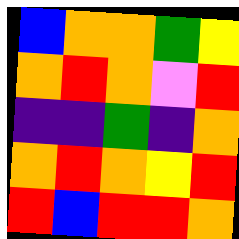[["blue", "orange", "orange", "green", "yellow"], ["orange", "red", "orange", "violet", "red"], ["indigo", "indigo", "green", "indigo", "orange"], ["orange", "red", "orange", "yellow", "red"], ["red", "blue", "red", "red", "orange"]]